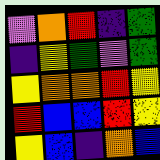[["violet", "orange", "red", "indigo", "green"], ["indigo", "yellow", "green", "violet", "green"], ["yellow", "orange", "orange", "red", "yellow"], ["red", "blue", "blue", "red", "yellow"], ["yellow", "blue", "indigo", "orange", "blue"]]